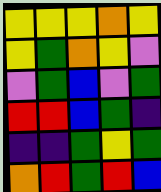[["yellow", "yellow", "yellow", "orange", "yellow"], ["yellow", "green", "orange", "yellow", "violet"], ["violet", "green", "blue", "violet", "green"], ["red", "red", "blue", "green", "indigo"], ["indigo", "indigo", "green", "yellow", "green"], ["orange", "red", "green", "red", "blue"]]